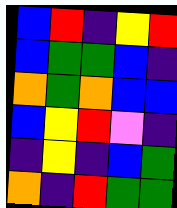[["blue", "red", "indigo", "yellow", "red"], ["blue", "green", "green", "blue", "indigo"], ["orange", "green", "orange", "blue", "blue"], ["blue", "yellow", "red", "violet", "indigo"], ["indigo", "yellow", "indigo", "blue", "green"], ["orange", "indigo", "red", "green", "green"]]